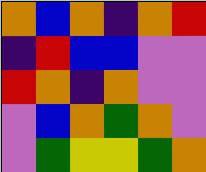[["orange", "blue", "orange", "indigo", "orange", "red"], ["indigo", "red", "blue", "blue", "violet", "violet"], ["red", "orange", "indigo", "orange", "violet", "violet"], ["violet", "blue", "orange", "green", "orange", "violet"], ["violet", "green", "yellow", "yellow", "green", "orange"]]